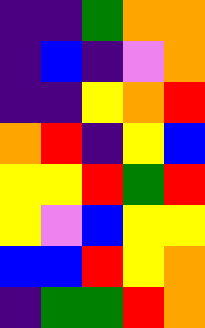[["indigo", "indigo", "green", "orange", "orange"], ["indigo", "blue", "indigo", "violet", "orange"], ["indigo", "indigo", "yellow", "orange", "red"], ["orange", "red", "indigo", "yellow", "blue"], ["yellow", "yellow", "red", "green", "red"], ["yellow", "violet", "blue", "yellow", "yellow"], ["blue", "blue", "red", "yellow", "orange"], ["indigo", "green", "green", "red", "orange"]]